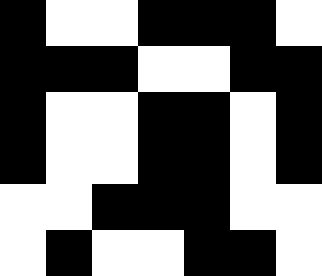[["black", "white", "white", "black", "black", "black", "white"], ["black", "black", "black", "white", "white", "black", "black"], ["black", "white", "white", "black", "black", "white", "black"], ["black", "white", "white", "black", "black", "white", "black"], ["white", "white", "black", "black", "black", "white", "white"], ["white", "black", "white", "white", "black", "black", "white"]]